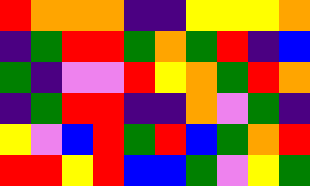[["red", "orange", "orange", "orange", "indigo", "indigo", "yellow", "yellow", "yellow", "orange"], ["indigo", "green", "red", "red", "green", "orange", "green", "red", "indigo", "blue"], ["green", "indigo", "violet", "violet", "red", "yellow", "orange", "green", "red", "orange"], ["indigo", "green", "red", "red", "indigo", "indigo", "orange", "violet", "green", "indigo"], ["yellow", "violet", "blue", "red", "green", "red", "blue", "green", "orange", "red"], ["red", "red", "yellow", "red", "blue", "blue", "green", "violet", "yellow", "green"]]